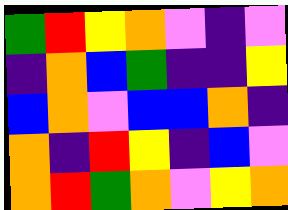[["green", "red", "yellow", "orange", "violet", "indigo", "violet"], ["indigo", "orange", "blue", "green", "indigo", "indigo", "yellow"], ["blue", "orange", "violet", "blue", "blue", "orange", "indigo"], ["orange", "indigo", "red", "yellow", "indigo", "blue", "violet"], ["orange", "red", "green", "orange", "violet", "yellow", "orange"]]